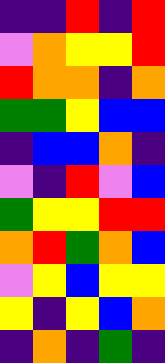[["indigo", "indigo", "red", "indigo", "red"], ["violet", "orange", "yellow", "yellow", "red"], ["red", "orange", "orange", "indigo", "orange"], ["green", "green", "yellow", "blue", "blue"], ["indigo", "blue", "blue", "orange", "indigo"], ["violet", "indigo", "red", "violet", "blue"], ["green", "yellow", "yellow", "red", "red"], ["orange", "red", "green", "orange", "blue"], ["violet", "yellow", "blue", "yellow", "yellow"], ["yellow", "indigo", "yellow", "blue", "orange"], ["indigo", "orange", "indigo", "green", "indigo"]]